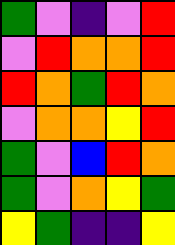[["green", "violet", "indigo", "violet", "red"], ["violet", "red", "orange", "orange", "red"], ["red", "orange", "green", "red", "orange"], ["violet", "orange", "orange", "yellow", "red"], ["green", "violet", "blue", "red", "orange"], ["green", "violet", "orange", "yellow", "green"], ["yellow", "green", "indigo", "indigo", "yellow"]]